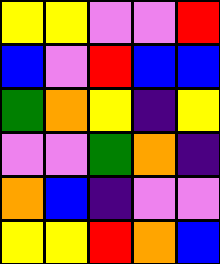[["yellow", "yellow", "violet", "violet", "red"], ["blue", "violet", "red", "blue", "blue"], ["green", "orange", "yellow", "indigo", "yellow"], ["violet", "violet", "green", "orange", "indigo"], ["orange", "blue", "indigo", "violet", "violet"], ["yellow", "yellow", "red", "orange", "blue"]]